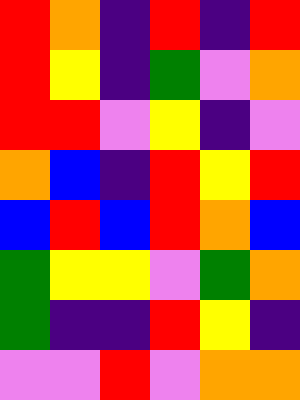[["red", "orange", "indigo", "red", "indigo", "red"], ["red", "yellow", "indigo", "green", "violet", "orange"], ["red", "red", "violet", "yellow", "indigo", "violet"], ["orange", "blue", "indigo", "red", "yellow", "red"], ["blue", "red", "blue", "red", "orange", "blue"], ["green", "yellow", "yellow", "violet", "green", "orange"], ["green", "indigo", "indigo", "red", "yellow", "indigo"], ["violet", "violet", "red", "violet", "orange", "orange"]]